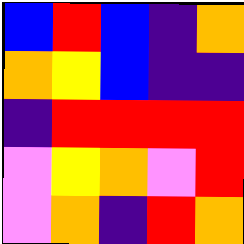[["blue", "red", "blue", "indigo", "orange"], ["orange", "yellow", "blue", "indigo", "indigo"], ["indigo", "red", "red", "red", "red"], ["violet", "yellow", "orange", "violet", "red"], ["violet", "orange", "indigo", "red", "orange"]]